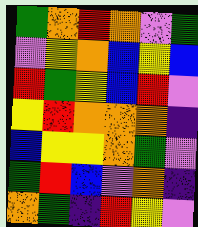[["green", "orange", "red", "orange", "violet", "green"], ["violet", "yellow", "orange", "blue", "yellow", "blue"], ["red", "green", "yellow", "blue", "red", "violet"], ["yellow", "red", "orange", "orange", "orange", "indigo"], ["blue", "yellow", "yellow", "orange", "green", "violet"], ["green", "red", "blue", "violet", "orange", "indigo"], ["orange", "green", "indigo", "red", "yellow", "violet"]]